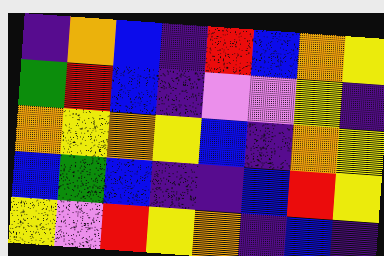[["indigo", "orange", "blue", "indigo", "red", "blue", "orange", "yellow"], ["green", "red", "blue", "indigo", "violet", "violet", "yellow", "indigo"], ["orange", "yellow", "orange", "yellow", "blue", "indigo", "orange", "yellow"], ["blue", "green", "blue", "indigo", "indigo", "blue", "red", "yellow"], ["yellow", "violet", "red", "yellow", "orange", "indigo", "blue", "indigo"]]